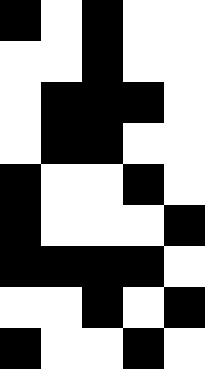[["black", "white", "black", "white", "white"], ["white", "white", "black", "white", "white"], ["white", "black", "black", "black", "white"], ["white", "black", "black", "white", "white"], ["black", "white", "white", "black", "white"], ["black", "white", "white", "white", "black"], ["black", "black", "black", "black", "white"], ["white", "white", "black", "white", "black"], ["black", "white", "white", "black", "white"]]